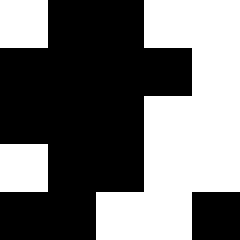[["white", "black", "black", "white", "white"], ["black", "black", "black", "black", "white"], ["black", "black", "black", "white", "white"], ["white", "black", "black", "white", "white"], ["black", "black", "white", "white", "black"]]